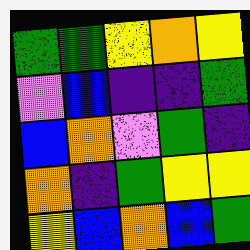[["green", "green", "yellow", "orange", "yellow"], ["violet", "blue", "indigo", "indigo", "green"], ["blue", "orange", "violet", "green", "indigo"], ["orange", "indigo", "green", "yellow", "yellow"], ["yellow", "blue", "orange", "blue", "green"]]